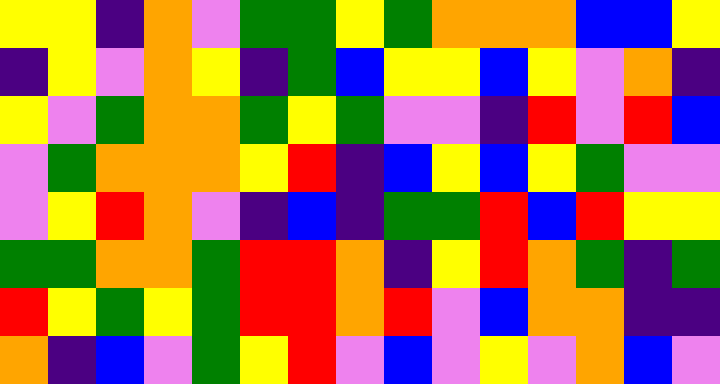[["yellow", "yellow", "indigo", "orange", "violet", "green", "green", "yellow", "green", "orange", "orange", "orange", "blue", "blue", "yellow"], ["indigo", "yellow", "violet", "orange", "yellow", "indigo", "green", "blue", "yellow", "yellow", "blue", "yellow", "violet", "orange", "indigo"], ["yellow", "violet", "green", "orange", "orange", "green", "yellow", "green", "violet", "violet", "indigo", "red", "violet", "red", "blue"], ["violet", "green", "orange", "orange", "orange", "yellow", "red", "indigo", "blue", "yellow", "blue", "yellow", "green", "violet", "violet"], ["violet", "yellow", "red", "orange", "violet", "indigo", "blue", "indigo", "green", "green", "red", "blue", "red", "yellow", "yellow"], ["green", "green", "orange", "orange", "green", "red", "red", "orange", "indigo", "yellow", "red", "orange", "green", "indigo", "green"], ["red", "yellow", "green", "yellow", "green", "red", "red", "orange", "red", "violet", "blue", "orange", "orange", "indigo", "indigo"], ["orange", "indigo", "blue", "violet", "green", "yellow", "red", "violet", "blue", "violet", "yellow", "violet", "orange", "blue", "violet"]]